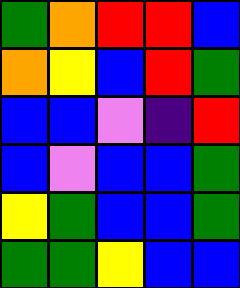[["green", "orange", "red", "red", "blue"], ["orange", "yellow", "blue", "red", "green"], ["blue", "blue", "violet", "indigo", "red"], ["blue", "violet", "blue", "blue", "green"], ["yellow", "green", "blue", "blue", "green"], ["green", "green", "yellow", "blue", "blue"]]